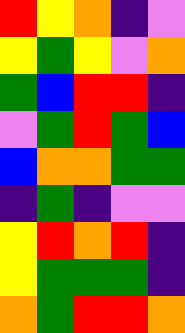[["red", "yellow", "orange", "indigo", "violet"], ["yellow", "green", "yellow", "violet", "orange"], ["green", "blue", "red", "red", "indigo"], ["violet", "green", "red", "green", "blue"], ["blue", "orange", "orange", "green", "green"], ["indigo", "green", "indigo", "violet", "violet"], ["yellow", "red", "orange", "red", "indigo"], ["yellow", "green", "green", "green", "indigo"], ["orange", "green", "red", "red", "orange"]]